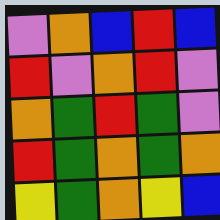[["violet", "orange", "blue", "red", "blue"], ["red", "violet", "orange", "red", "violet"], ["orange", "green", "red", "green", "violet"], ["red", "green", "orange", "green", "orange"], ["yellow", "green", "orange", "yellow", "blue"]]